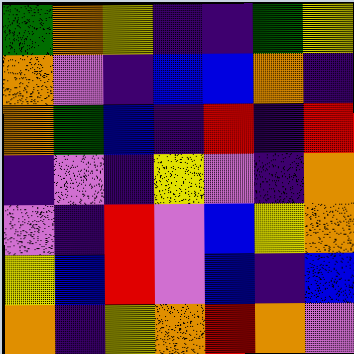[["green", "orange", "yellow", "indigo", "indigo", "green", "yellow"], ["orange", "violet", "indigo", "blue", "blue", "orange", "indigo"], ["orange", "green", "blue", "indigo", "red", "indigo", "red"], ["indigo", "violet", "indigo", "yellow", "violet", "indigo", "orange"], ["violet", "indigo", "red", "violet", "blue", "yellow", "orange"], ["yellow", "blue", "red", "violet", "blue", "indigo", "blue"], ["orange", "indigo", "yellow", "orange", "red", "orange", "violet"]]